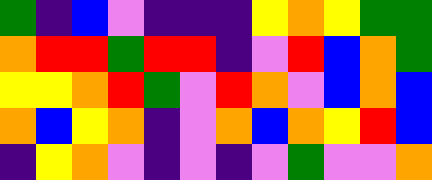[["green", "indigo", "blue", "violet", "indigo", "indigo", "indigo", "yellow", "orange", "yellow", "green", "green"], ["orange", "red", "red", "green", "red", "red", "indigo", "violet", "red", "blue", "orange", "green"], ["yellow", "yellow", "orange", "red", "green", "violet", "red", "orange", "violet", "blue", "orange", "blue"], ["orange", "blue", "yellow", "orange", "indigo", "violet", "orange", "blue", "orange", "yellow", "red", "blue"], ["indigo", "yellow", "orange", "violet", "indigo", "violet", "indigo", "violet", "green", "violet", "violet", "orange"]]